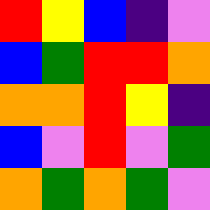[["red", "yellow", "blue", "indigo", "violet"], ["blue", "green", "red", "red", "orange"], ["orange", "orange", "red", "yellow", "indigo"], ["blue", "violet", "red", "violet", "green"], ["orange", "green", "orange", "green", "violet"]]